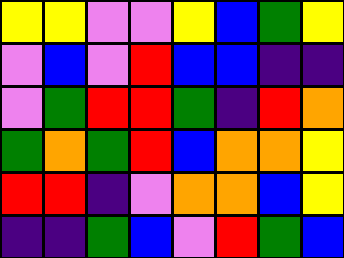[["yellow", "yellow", "violet", "violet", "yellow", "blue", "green", "yellow"], ["violet", "blue", "violet", "red", "blue", "blue", "indigo", "indigo"], ["violet", "green", "red", "red", "green", "indigo", "red", "orange"], ["green", "orange", "green", "red", "blue", "orange", "orange", "yellow"], ["red", "red", "indigo", "violet", "orange", "orange", "blue", "yellow"], ["indigo", "indigo", "green", "blue", "violet", "red", "green", "blue"]]